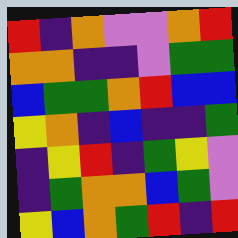[["red", "indigo", "orange", "violet", "violet", "orange", "red"], ["orange", "orange", "indigo", "indigo", "violet", "green", "green"], ["blue", "green", "green", "orange", "red", "blue", "blue"], ["yellow", "orange", "indigo", "blue", "indigo", "indigo", "green"], ["indigo", "yellow", "red", "indigo", "green", "yellow", "violet"], ["indigo", "green", "orange", "orange", "blue", "green", "violet"], ["yellow", "blue", "orange", "green", "red", "indigo", "red"]]